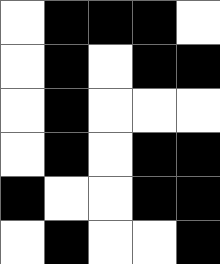[["white", "black", "black", "black", "white"], ["white", "black", "white", "black", "black"], ["white", "black", "white", "white", "white"], ["white", "black", "white", "black", "black"], ["black", "white", "white", "black", "black"], ["white", "black", "white", "white", "black"]]